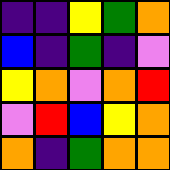[["indigo", "indigo", "yellow", "green", "orange"], ["blue", "indigo", "green", "indigo", "violet"], ["yellow", "orange", "violet", "orange", "red"], ["violet", "red", "blue", "yellow", "orange"], ["orange", "indigo", "green", "orange", "orange"]]